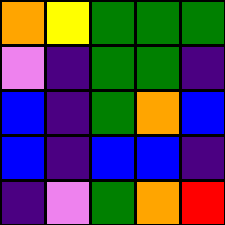[["orange", "yellow", "green", "green", "green"], ["violet", "indigo", "green", "green", "indigo"], ["blue", "indigo", "green", "orange", "blue"], ["blue", "indigo", "blue", "blue", "indigo"], ["indigo", "violet", "green", "orange", "red"]]